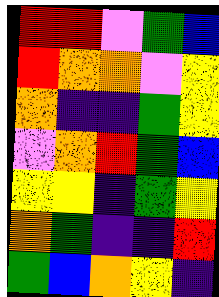[["red", "red", "violet", "green", "blue"], ["red", "orange", "orange", "violet", "yellow"], ["orange", "indigo", "indigo", "green", "yellow"], ["violet", "orange", "red", "green", "blue"], ["yellow", "yellow", "indigo", "green", "yellow"], ["orange", "green", "indigo", "indigo", "red"], ["green", "blue", "orange", "yellow", "indigo"]]